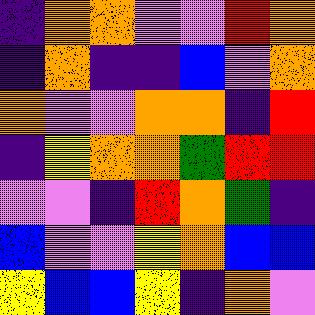[["indigo", "orange", "orange", "violet", "violet", "red", "orange"], ["indigo", "orange", "indigo", "indigo", "blue", "violet", "orange"], ["orange", "violet", "violet", "orange", "orange", "indigo", "red"], ["indigo", "yellow", "orange", "orange", "green", "red", "red"], ["violet", "violet", "indigo", "red", "orange", "green", "indigo"], ["blue", "violet", "violet", "yellow", "orange", "blue", "blue"], ["yellow", "blue", "blue", "yellow", "indigo", "orange", "violet"]]